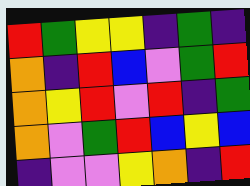[["red", "green", "yellow", "yellow", "indigo", "green", "indigo"], ["orange", "indigo", "red", "blue", "violet", "green", "red"], ["orange", "yellow", "red", "violet", "red", "indigo", "green"], ["orange", "violet", "green", "red", "blue", "yellow", "blue"], ["indigo", "violet", "violet", "yellow", "orange", "indigo", "red"]]